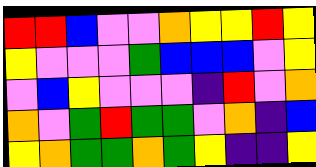[["red", "red", "blue", "violet", "violet", "orange", "yellow", "yellow", "red", "yellow"], ["yellow", "violet", "violet", "violet", "green", "blue", "blue", "blue", "violet", "yellow"], ["violet", "blue", "yellow", "violet", "violet", "violet", "indigo", "red", "violet", "orange"], ["orange", "violet", "green", "red", "green", "green", "violet", "orange", "indigo", "blue"], ["yellow", "orange", "green", "green", "orange", "green", "yellow", "indigo", "indigo", "yellow"]]